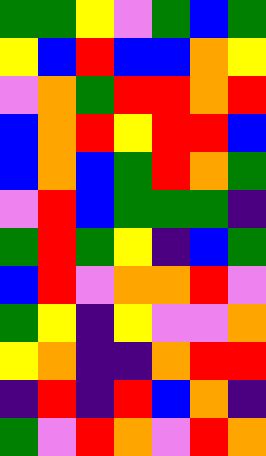[["green", "green", "yellow", "violet", "green", "blue", "green"], ["yellow", "blue", "red", "blue", "blue", "orange", "yellow"], ["violet", "orange", "green", "red", "red", "orange", "red"], ["blue", "orange", "red", "yellow", "red", "red", "blue"], ["blue", "orange", "blue", "green", "red", "orange", "green"], ["violet", "red", "blue", "green", "green", "green", "indigo"], ["green", "red", "green", "yellow", "indigo", "blue", "green"], ["blue", "red", "violet", "orange", "orange", "red", "violet"], ["green", "yellow", "indigo", "yellow", "violet", "violet", "orange"], ["yellow", "orange", "indigo", "indigo", "orange", "red", "red"], ["indigo", "red", "indigo", "red", "blue", "orange", "indigo"], ["green", "violet", "red", "orange", "violet", "red", "orange"]]